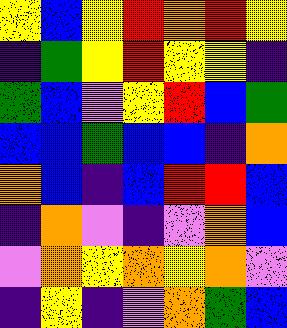[["yellow", "blue", "yellow", "red", "orange", "red", "yellow"], ["indigo", "green", "yellow", "red", "yellow", "yellow", "indigo"], ["green", "blue", "violet", "yellow", "red", "blue", "green"], ["blue", "blue", "green", "blue", "blue", "indigo", "orange"], ["orange", "blue", "indigo", "blue", "red", "red", "blue"], ["indigo", "orange", "violet", "indigo", "violet", "orange", "blue"], ["violet", "orange", "yellow", "orange", "yellow", "orange", "violet"], ["indigo", "yellow", "indigo", "violet", "orange", "green", "blue"]]